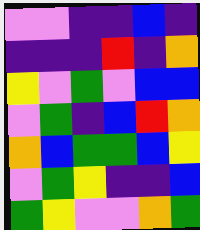[["violet", "violet", "indigo", "indigo", "blue", "indigo"], ["indigo", "indigo", "indigo", "red", "indigo", "orange"], ["yellow", "violet", "green", "violet", "blue", "blue"], ["violet", "green", "indigo", "blue", "red", "orange"], ["orange", "blue", "green", "green", "blue", "yellow"], ["violet", "green", "yellow", "indigo", "indigo", "blue"], ["green", "yellow", "violet", "violet", "orange", "green"]]